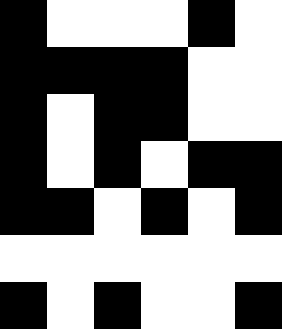[["black", "white", "white", "white", "black", "white"], ["black", "black", "black", "black", "white", "white"], ["black", "white", "black", "black", "white", "white"], ["black", "white", "black", "white", "black", "black"], ["black", "black", "white", "black", "white", "black"], ["white", "white", "white", "white", "white", "white"], ["black", "white", "black", "white", "white", "black"]]